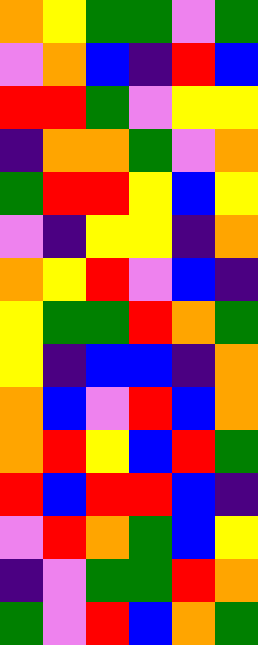[["orange", "yellow", "green", "green", "violet", "green"], ["violet", "orange", "blue", "indigo", "red", "blue"], ["red", "red", "green", "violet", "yellow", "yellow"], ["indigo", "orange", "orange", "green", "violet", "orange"], ["green", "red", "red", "yellow", "blue", "yellow"], ["violet", "indigo", "yellow", "yellow", "indigo", "orange"], ["orange", "yellow", "red", "violet", "blue", "indigo"], ["yellow", "green", "green", "red", "orange", "green"], ["yellow", "indigo", "blue", "blue", "indigo", "orange"], ["orange", "blue", "violet", "red", "blue", "orange"], ["orange", "red", "yellow", "blue", "red", "green"], ["red", "blue", "red", "red", "blue", "indigo"], ["violet", "red", "orange", "green", "blue", "yellow"], ["indigo", "violet", "green", "green", "red", "orange"], ["green", "violet", "red", "blue", "orange", "green"]]